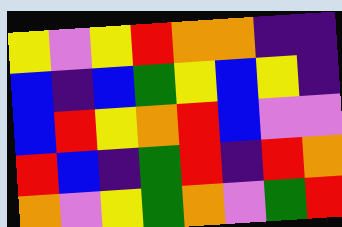[["yellow", "violet", "yellow", "red", "orange", "orange", "indigo", "indigo"], ["blue", "indigo", "blue", "green", "yellow", "blue", "yellow", "indigo"], ["blue", "red", "yellow", "orange", "red", "blue", "violet", "violet"], ["red", "blue", "indigo", "green", "red", "indigo", "red", "orange"], ["orange", "violet", "yellow", "green", "orange", "violet", "green", "red"]]